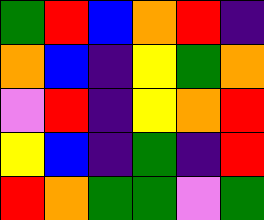[["green", "red", "blue", "orange", "red", "indigo"], ["orange", "blue", "indigo", "yellow", "green", "orange"], ["violet", "red", "indigo", "yellow", "orange", "red"], ["yellow", "blue", "indigo", "green", "indigo", "red"], ["red", "orange", "green", "green", "violet", "green"]]